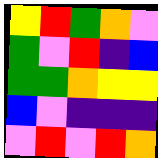[["yellow", "red", "green", "orange", "violet"], ["green", "violet", "red", "indigo", "blue"], ["green", "green", "orange", "yellow", "yellow"], ["blue", "violet", "indigo", "indigo", "indigo"], ["violet", "red", "violet", "red", "orange"]]